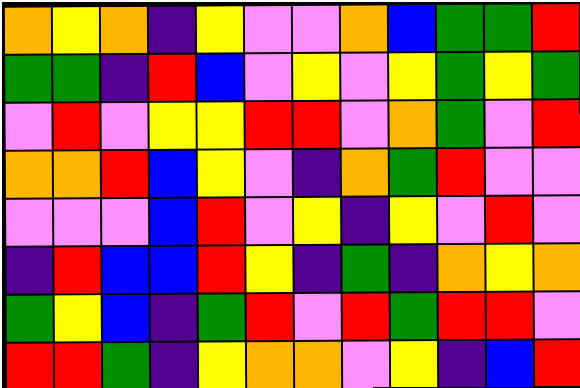[["orange", "yellow", "orange", "indigo", "yellow", "violet", "violet", "orange", "blue", "green", "green", "red"], ["green", "green", "indigo", "red", "blue", "violet", "yellow", "violet", "yellow", "green", "yellow", "green"], ["violet", "red", "violet", "yellow", "yellow", "red", "red", "violet", "orange", "green", "violet", "red"], ["orange", "orange", "red", "blue", "yellow", "violet", "indigo", "orange", "green", "red", "violet", "violet"], ["violet", "violet", "violet", "blue", "red", "violet", "yellow", "indigo", "yellow", "violet", "red", "violet"], ["indigo", "red", "blue", "blue", "red", "yellow", "indigo", "green", "indigo", "orange", "yellow", "orange"], ["green", "yellow", "blue", "indigo", "green", "red", "violet", "red", "green", "red", "red", "violet"], ["red", "red", "green", "indigo", "yellow", "orange", "orange", "violet", "yellow", "indigo", "blue", "red"]]